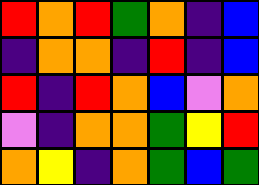[["red", "orange", "red", "green", "orange", "indigo", "blue"], ["indigo", "orange", "orange", "indigo", "red", "indigo", "blue"], ["red", "indigo", "red", "orange", "blue", "violet", "orange"], ["violet", "indigo", "orange", "orange", "green", "yellow", "red"], ["orange", "yellow", "indigo", "orange", "green", "blue", "green"]]